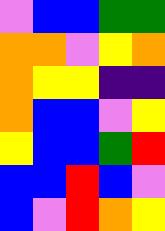[["violet", "blue", "blue", "green", "green"], ["orange", "orange", "violet", "yellow", "orange"], ["orange", "yellow", "yellow", "indigo", "indigo"], ["orange", "blue", "blue", "violet", "yellow"], ["yellow", "blue", "blue", "green", "red"], ["blue", "blue", "red", "blue", "violet"], ["blue", "violet", "red", "orange", "yellow"]]